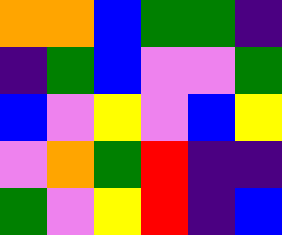[["orange", "orange", "blue", "green", "green", "indigo"], ["indigo", "green", "blue", "violet", "violet", "green"], ["blue", "violet", "yellow", "violet", "blue", "yellow"], ["violet", "orange", "green", "red", "indigo", "indigo"], ["green", "violet", "yellow", "red", "indigo", "blue"]]